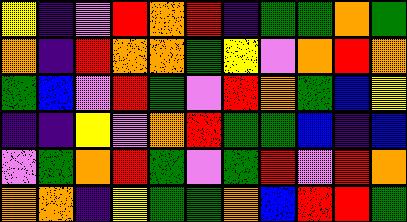[["yellow", "indigo", "violet", "red", "orange", "red", "indigo", "green", "green", "orange", "green"], ["orange", "indigo", "red", "orange", "orange", "green", "yellow", "violet", "orange", "red", "orange"], ["green", "blue", "violet", "red", "green", "violet", "red", "orange", "green", "blue", "yellow"], ["indigo", "indigo", "yellow", "violet", "orange", "red", "green", "green", "blue", "indigo", "blue"], ["violet", "green", "orange", "red", "green", "violet", "green", "red", "violet", "red", "orange"], ["orange", "orange", "indigo", "yellow", "green", "green", "orange", "blue", "red", "red", "green"]]